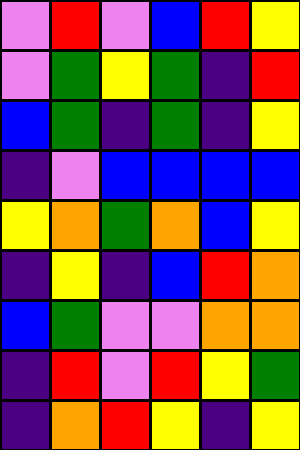[["violet", "red", "violet", "blue", "red", "yellow"], ["violet", "green", "yellow", "green", "indigo", "red"], ["blue", "green", "indigo", "green", "indigo", "yellow"], ["indigo", "violet", "blue", "blue", "blue", "blue"], ["yellow", "orange", "green", "orange", "blue", "yellow"], ["indigo", "yellow", "indigo", "blue", "red", "orange"], ["blue", "green", "violet", "violet", "orange", "orange"], ["indigo", "red", "violet", "red", "yellow", "green"], ["indigo", "orange", "red", "yellow", "indigo", "yellow"]]